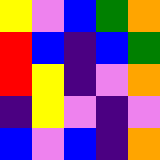[["yellow", "violet", "blue", "green", "orange"], ["red", "blue", "indigo", "blue", "green"], ["red", "yellow", "indigo", "violet", "orange"], ["indigo", "yellow", "violet", "indigo", "violet"], ["blue", "violet", "blue", "indigo", "orange"]]